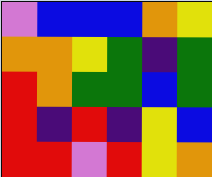[["violet", "blue", "blue", "blue", "orange", "yellow"], ["orange", "orange", "yellow", "green", "indigo", "green"], ["red", "orange", "green", "green", "blue", "green"], ["red", "indigo", "red", "indigo", "yellow", "blue"], ["red", "red", "violet", "red", "yellow", "orange"]]